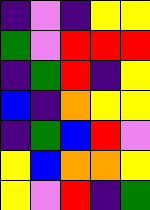[["indigo", "violet", "indigo", "yellow", "yellow"], ["green", "violet", "red", "red", "red"], ["indigo", "green", "red", "indigo", "yellow"], ["blue", "indigo", "orange", "yellow", "yellow"], ["indigo", "green", "blue", "red", "violet"], ["yellow", "blue", "orange", "orange", "yellow"], ["yellow", "violet", "red", "indigo", "green"]]